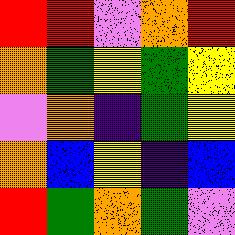[["red", "red", "violet", "orange", "red"], ["orange", "green", "yellow", "green", "yellow"], ["violet", "orange", "indigo", "green", "yellow"], ["orange", "blue", "yellow", "indigo", "blue"], ["red", "green", "orange", "green", "violet"]]